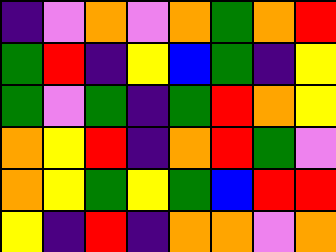[["indigo", "violet", "orange", "violet", "orange", "green", "orange", "red"], ["green", "red", "indigo", "yellow", "blue", "green", "indigo", "yellow"], ["green", "violet", "green", "indigo", "green", "red", "orange", "yellow"], ["orange", "yellow", "red", "indigo", "orange", "red", "green", "violet"], ["orange", "yellow", "green", "yellow", "green", "blue", "red", "red"], ["yellow", "indigo", "red", "indigo", "orange", "orange", "violet", "orange"]]